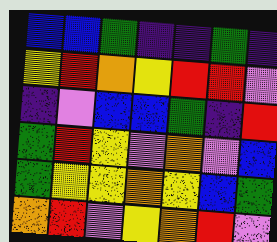[["blue", "blue", "green", "indigo", "indigo", "green", "indigo"], ["yellow", "red", "orange", "yellow", "red", "red", "violet"], ["indigo", "violet", "blue", "blue", "green", "indigo", "red"], ["green", "red", "yellow", "violet", "orange", "violet", "blue"], ["green", "yellow", "yellow", "orange", "yellow", "blue", "green"], ["orange", "red", "violet", "yellow", "orange", "red", "violet"]]